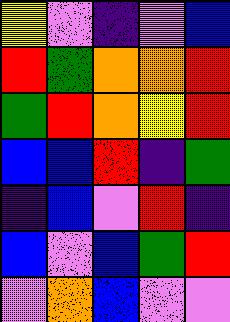[["yellow", "violet", "indigo", "violet", "blue"], ["red", "green", "orange", "orange", "red"], ["green", "red", "orange", "yellow", "red"], ["blue", "blue", "red", "indigo", "green"], ["indigo", "blue", "violet", "red", "indigo"], ["blue", "violet", "blue", "green", "red"], ["violet", "orange", "blue", "violet", "violet"]]